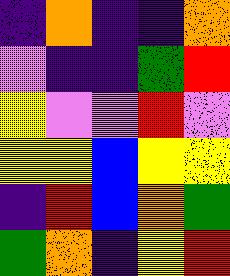[["indigo", "orange", "indigo", "indigo", "orange"], ["violet", "indigo", "indigo", "green", "red"], ["yellow", "violet", "violet", "red", "violet"], ["yellow", "yellow", "blue", "yellow", "yellow"], ["indigo", "red", "blue", "orange", "green"], ["green", "orange", "indigo", "yellow", "red"]]